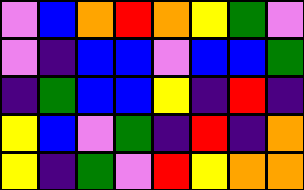[["violet", "blue", "orange", "red", "orange", "yellow", "green", "violet"], ["violet", "indigo", "blue", "blue", "violet", "blue", "blue", "green"], ["indigo", "green", "blue", "blue", "yellow", "indigo", "red", "indigo"], ["yellow", "blue", "violet", "green", "indigo", "red", "indigo", "orange"], ["yellow", "indigo", "green", "violet", "red", "yellow", "orange", "orange"]]